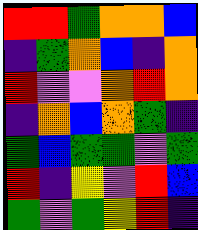[["red", "red", "green", "orange", "orange", "blue"], ["indigo", "green", "orange", "blue", "indigo", "orange"], ["red", "violet", "violet", "orange", "red", "orange"], ["indigo", "orange", "blue", "orange", "green", "indigo"], ["green", "blue", "green", "green", "violet", "green"], ["red", "indigo", "yellow", "violet", "red", "blue"], ["green", "violet", "green", "yellow", "red", "indigo"]]